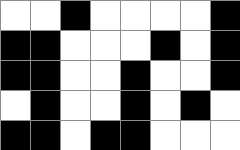[["white", "white", "black", "white", "white", "white", "white", "black"], ["black", "black", "white", "white", "white", "black", "white", "black"], ["black", "black", "white", "white", "black", "white", "white", "black"], ["white", "black", "white", "white", "black", "white", "black", "white"], ["black", "black", "white", "black", "black", "white", "white", "white"]]